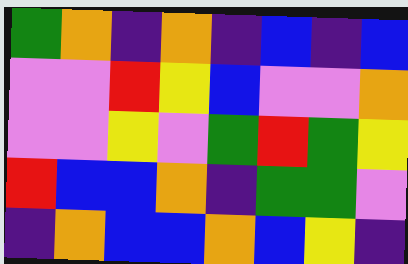[["green", "orange", "indigo", "orange", "indigo", "blue", "indigo", "blue"], ["violet", "violet", "red", "yellow", "blue", "violet", "violet", "orange"], ["violet", "violet", "yellow", "violet", "green", "red", "green", "yellow"], ["red", "blue", "blue", "orange", "indigo", "green", "green", "violet"], ["indigo", "orange", "blue", "blue", "orange", "blue", "yellow", "indigo"]]